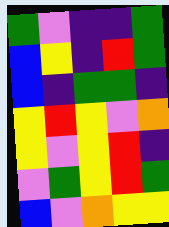[["green", "violet", "indigo", "indigo", "green"], ["blue", "yellow", "indigo", "red", "green"], ["blue", "indigo", "green", "green", "indigo"], ["yellow", "red", "yellow", "violet", "orange"], ["yellow", "violet", "yellow", "red", "indigo"], ["violet", "green", "yellow", "red", "green"], ["blue", "violet", "orange", "yellow", "yellow"]]